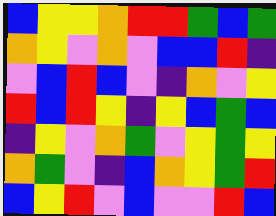[["blue", "yellow", "yellow", "orange", "red", "red", "green", "blue", "green"], ["orange", "yellow", "violet", "orange", "violet", "blue", "blue", "red", "indigo"], ["violet", "blue", "red", "blue", "violet", "indigo", "orange", "violet", "yellow"], ["red", "blue", "red", "yellow", "indigo", "yellow", "blue", "green", "blue"], ["indigo", "yellow", "violet", "orange", "green", "violet", "yellow", "green", "yellow"], ["orange", "green", "violet", "indigo", "blue", "orange", "yellow", "green", "red"], ["blue", "yellow", "red", "violet", "blue", "violet", "violet", "red", "blue"]]